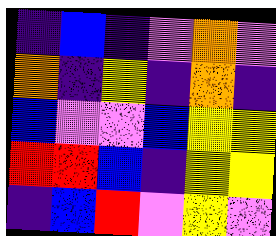[["indigo", "blue", "indigo", "violet", "orange", "violet"], ["orange", "indigo", "yellow", "indigo", "orange", "indigo"], ["blue", "violet", "violet", "blue", "yellow", "yellow"], ["red", "red", "blue", "indigo", "yellow", "yellow"], ["indigo", "blue", "red", "violet", "yellow", "violet"]]